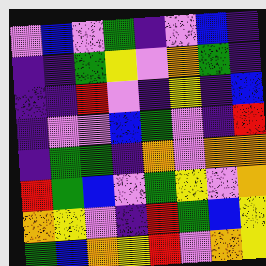[["violet", "blue", "violet", "green", "indigo", "violet", "blue", "indigo"], ["indigo", "indigo", "green", "yellow", "violet", "orange", "green", "indigo"], ["indigo", "indigo", "red", "violet", "indigo", "yellow", "indigo", "blue"], ["indigo", "violet", "violet", "blue", "green", "violet", "indigo", "red"], ["indigo", "green", "green", "indigo", "orange", "violet", "orange", "orange"], ["red", "green", "blue", "violet", "green", "yellow", "violet", "orange"], ["orange", "yellow", "violet", "indigo", "red", "green", "blue", "yellow"], ["green", "blue", "orange", "yellow", "red", "violet", "orange", "yellow"]]